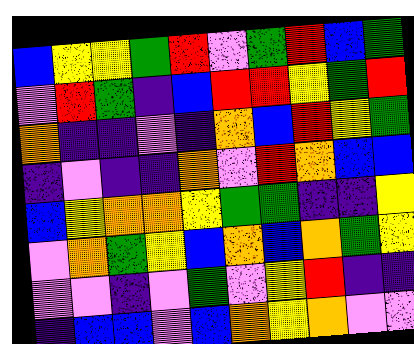[["blue", "yellow", "yellow", "green", "red", "violet", "green", "red", "blue", "green"], ["violet", "red", "green", "indigo", "blue", "red", "red", "yellow", "green", "red"], ["orange", "indigo", "indigo", "violet", "indigo", "orange", "blue", "red", "yellow", "green"], ["indigo", "violet", "indigo", "indigo", "orange", "violet", "red", "orange", "blue", "blue"], ["blue", "yellow", "orange", "orange", "yellow", "green", "green", "indigo", "indigo", "yellow"], ["violet", "orange", "green", "yellow", "blue", "orange", "blue", "orange", "green", "yellow"], ["violet", "violet", "indigo", "violet", "green", "violet", "yellow", "red", "indigo", "indigo"], ["indigo", "blue", "blue", "violet", "blue", "orange", "yellow", "orange", "violet", "violet"]]